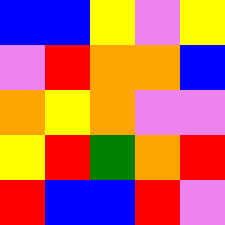[["blue", "blue", "yellow", "violet", "yellow"], ["violet", "red", "orange", "orange", "blue"], ["orange", "yellow", "orange", "violet", "violet"], ["yellow", "red", "green", "orange", "red"], ["red", "blue", "blue", "red", "violet"]]